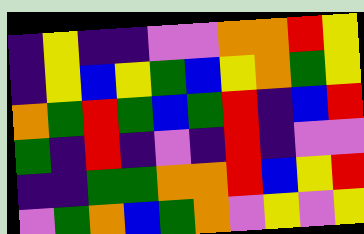[["indigo", "yellow", "indigo", "indigo", "violet", "violet", "orange", "orange", "red", "yellow"], ["indigo", "yellow", "blue", "yellow", "green", "blue", "yellow", "orange", "green", "yellow"], ["orange", "green", "red", "green", "blue", "green", "red", "indigo", "blue", "red"], ["green", "indigo", "red", "indigo", "violet", "indigo", "red", "indigo", "violet", "violet"], ["indigo", "indigo", "green", "green", "orange", "orange", "red", "blue", "yellow", "red"], ["violet", "green", "orange", "blue", "green", "orange", "violet", "yellow", "violet", "yellow"]]